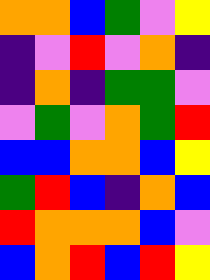[["orange", "orange", "blue", "green", "violet", "yellow"], ["indigo", "violet", "red", "violet", "orange", "indigo"], ["indigo", "orange", "indigo", "green", "green", "violet"], ["violet", "green", "violet", "orange", "green", "red"], ["blue", "blue", "orange", "orange", "blue", "yellow"], ["green", "red", "blue", "indigo", "orange", "blue"], ["red", "orange", "orange", "orange", "blue", "violet"], ["blue", "orange", "red", "blue", "red", "yellow"]]